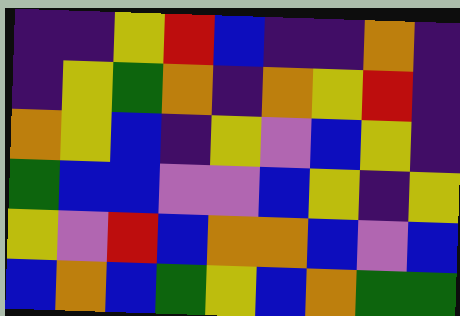[["indigo", "indigo", "yellow", "red", "blue", "indigo", "indigo", "orange", "indigo"], ["indigo", "yellow", "green", "orange", "indigo", "orange", "yellow", "red", "indigo"], ["orange", "yellow", "blue", "indigo", "yellow", "violet", "blue", "yellow", "indigo"], ["green", "blue", "blue", "violet", "violet", "blue", "yellow", "indigo", "yellow"], ["yellow", "violet", "red", "blue", "orange", "orange", "blue", "violet", "blue"], ["blue", "orange", "blue", "green", "yellow", "blue", "orange", "green", "green"]]